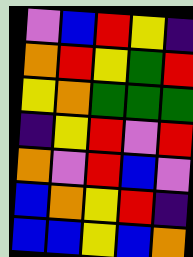[["violet", "blue", "red", "yellow", "indigo"], ["orange", "red", "yellow", "green", "red"], ["yellow", "orange", "green", "green", "green"], ["indigo", "yellow", "red", "violet", "red"], ["orange", "violet", "red", "blue", "violet"], ["blue", "orange", "yellow", "red", "indigo"], ["blue", "blue", "yellow", "blue", "orange"]]